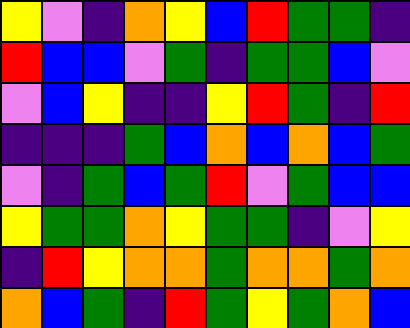[["yellow", "violet", "indigo", "orange", "yellow", "blue", "red", "green", "green", "indigo"], ["red", "blue", "blue", "violet", "green", "indigo", "green", "green", "blue", "violet"], ["violet", "blue", "yellow", "indigo", "indigo", "yellow", "red", "green", "indigo", "red"], ["indigo", "indigo", "indigo", "green", "blue", "orange", "blue", "orange", "blue", "green"], ["violet", "indigo", "green", "blue", "green", "red", "violet", "green", "blue", "blue"], ["yellow", "green", "green", "orange", "yellow", "green", "green", "indigo", "violet", "yellow"], ["indigo", "red", "yellow", "orange", "orange", "green", "orange", "orange", "green", "orange"], ["orange", "blue", "green", "indigo", "red", "green", "yellow", "green", "orange", "blue"]]